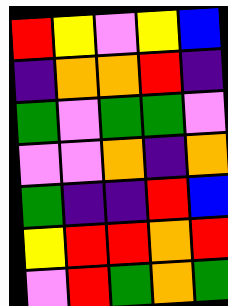[["red", "yellow", "violet", "yellow", "blue"], ["indigo", "orange", "orange", "red", "indigo"], ["green", "violet", "green", "green", "violet"], ["violet", "violet", "orange", "indigo", "orange"], ["green", "indigo", "indigo", "red", "blue"], ["yellow", "red", "red", "orange", "red"], ["violet", "red", "green", "orange", "green"]]